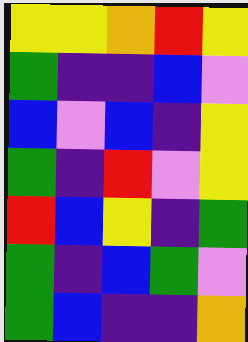[["yellow", "yellow", "orange", "red", "yellow"], ["green", "indigo", "indigo", "blue", "violet"], ["blue", "violet", "blue", "indigo", "yellow"], ["green", "indigo", "red", "violet", "yellow"], ["red", "blue", "yellow", "indigo", "green"], ["green", "indigo", "blue", "green", "violet"], ["green", "blue", "indigo", "indigo", "orange"]]